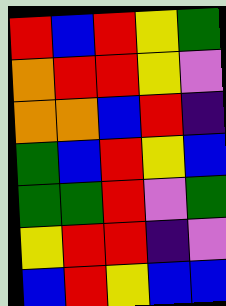[["red", "blue", "red", "yellow", "green"], ["orange", "red", "red", "yellow", "violet"], ["orange", "orange", "blue", "red", "indigo"], ["green", "blue", "red", "yellow", "blue"], ["green", "green", "red", "violet", "green"], ["yellow", "red", "red", "indigo", "violet"], ["blue", "red", "yellow", "blue", "blue"]]